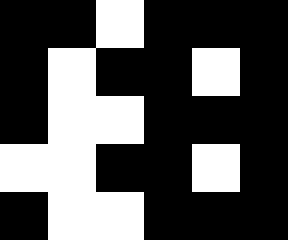[["black", "black", "white", "black", "black", "black"], ["black", "white", "black", "black", "white", "black"], ["black", "white", "white", "black", "black", "black"], ["white", "white", "black", "black", "white", "black"], ["black", "white", "white", "black", "black", "black"]]